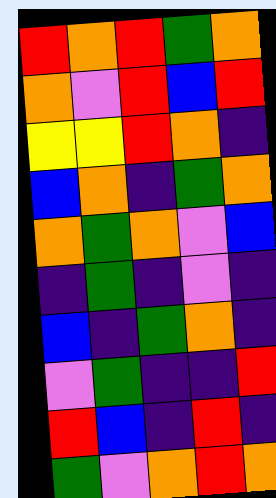[["red", "orange", "red", "green", "orange"], ["orange", "violet", "red", "blue", "red"], ["yellow", "yellow", "red", "orange", "indigo"], ["blue", "orange", "indigo", "green", "orange"], ["orange", "green", "orange", "violet", "blue"], ["indigo", "green", "indigo", "violet", "indigo"], ["blue", "indigo", "green", "orange", "indigo"], ["violet", "green", "indigo", "indigo", "red"], ["red", "blue", "indigo", "red", "indigo"], ["green", "violet", "orange", "red", "orange"]]